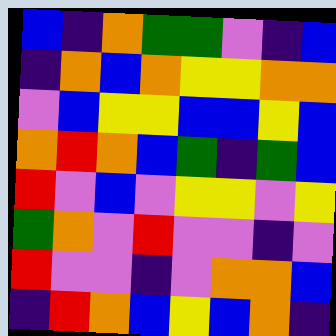[["blue", "indigo", "orange", "green", "green", "violet", "indigo", "blue"], ["indigo", "orange", "blue", "orange", "yellow", "yellow", "orange", "orange"], ["violet", "blue", "yellow", "yellow", "blue", "blue", "yellow", "blue"], ["orange", "red", "orange", "blue", "green", "indigo", "green", "blue"], ["red", "violet", "blue", "violet", "yellow", "yellow", "violet", "yellow"], ["green", "orange", "violet", "red", "violet", "violet", "indigo", "violet"], ["red", "violet", "violet", "indigo", "violet", "orange", "orange", "blue"], ["indigo", "red", "orange", "blue", "yellow", "blue", "orange", "indigo"]]